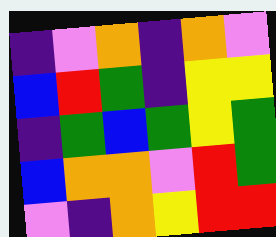[["indigo", "violet", "orange", "indigo", "orange", "violet"], ["blue", "red", "green", "indigo", "yellow", "yellow"], ["indigo", "green", "blue", "green", "yellow", "green"], ["blue", "orange", "orange", "violet", "red", "green"], ["violet", "indigo", "orange", "yellow", "red", "red"]]